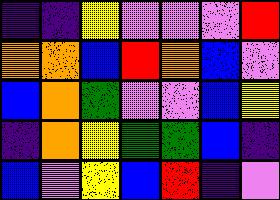[["indigo", "indigo", "yellow", "violet", "violet", "violet", "red"], ["orange", "orange", "blue", "red", "orange", "blue", "violet"], ["blue", "orange", "green", "violet", "violet", "blue", "yellow"], ["indigo", "orange", "yellow", "green", "green", "blue", "indigo"], ["blue", "violet", "yellow", "blue", "red", "indigo", "violet"]]